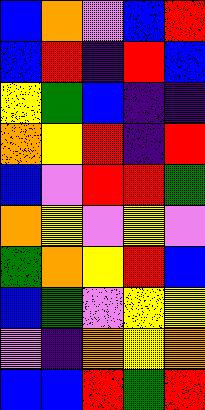[["blue", "orange", "violet", "blue", "red"], ["blue", "red", "indigo", "red", "blue"], ["yellow", "green", "blue", "indigo", "indigo"], ["orange", "yellow", "red", "indigo", "red"], ["blue", "violet", "red", "red", "green"], ["orange", "yellow", "violet", "yellow", "violet"], ["green", "orange", "yellow", "red", "blue"], ["blue", "green", "violet", "yellow", "yellow"], ["violet", "indigo", "orange", "yellow", "orange"], ["blue", "blue", "red", "green", "red"]]